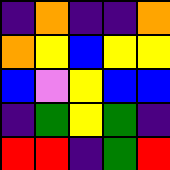[["indigo", "orange", "indigo", "indigo", "orange"], ["orange", "yellow", "blue", "yellow", "yellow"], ["blue", "violet", "yellow", "blue", "blue"], ["indigo", "green", "yellow", "green", "indigo"], ["red", "red", "indigo", "green", "red"]]